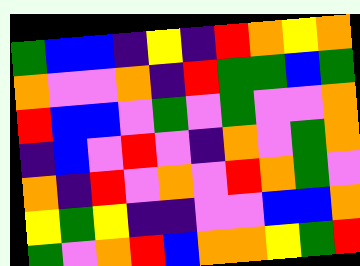[["green", "blue", "blue", "indigo", "yellow", "indigo", "red", "orange", "yellow", "orange"], ["orange", "violet", "violet", "orange", "indigo", "red", "green", "green", "blue", "green"], ["red", "blue", "blue", "violet", "green", "violet", "green", "violet", "violet", "orange"], ["indigo", "blue", "violet", "red", "violet", "indigo", "orange", "violet", "green", "orange"], ["orange", "indigo", "red", "violet", "orange", "violet", "red", "orange", "green", "violet"], ["yellow", "green", "yellow", "indigo", "indigo", "violet", "violet", "blue", "blue", "orange"], ["green", "violet", "orange", "red", "blue", "orange", "orange", "yellow", "green", "red"]]